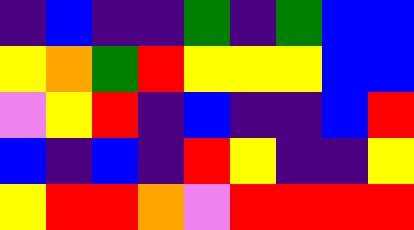[["indigo", "blue", "indigo", "indigo", "green", "indigo", "green", "blue", "blue"], ["yellow", "orange", "green", "red", "yellow", "yellow", "yellow", "blue", "blue"], ["violet", "yellow", "red", "indigo", "blue", "indigo", "indigo", "blue", "red"], ["blue", "indigo", "blue", "indigo", "red", "yellow", "indigo", "indigo", "yellow"], ["yellow", "red", "red", "orange", "violet", "red", "red", "red", "red"]]